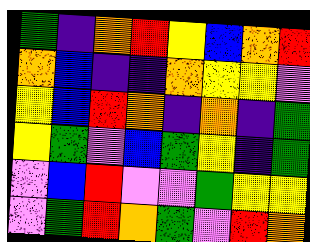[["green", "indigo", "orange", "red", "yellow", "blue", "orange", "red"], ["orange", "blue", "indigo", "indigo", "orange", "yellow", "yellow", "violet"], ["yellow", "blue", "red", "orange", "indigo", "orange", "indigo", "green"], ["yellow", "green", "violet", "blue", "green", "yellow", "indigo", "green"], ["violet", "blue", "red", "violet", "violet", "green", "yellow", "yellow"], ["violet", "green", "red", "orange", "green", "violet", "red", "orange"]]